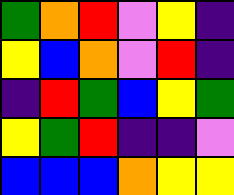[["green", "orange", "red", "violet", "yellow", "indigo"], ["yellow", "blue", "orange", "violet", "red", "indigo"], ["indigo", "red", "green", "blue", "yellow", "green"], ["yellow", "green", "red", "indigo", "indigo", "violet"], ["blue", "blue", "blue", "orange", "yellow", "yellow"]]